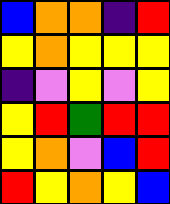[["blue", "orange", "orange", "indigo", "red"], ["yellow", "orange", "yellow", "yellow", "yellow"], ["indigo", "violet", "yellow", "violet", "yellow"], ["yellow", "red", "green", "red", "red"], ["yellow", "orange", "violet", "blue", "red"], ["red", "yellow", "orange", "yellow", "blue"]]